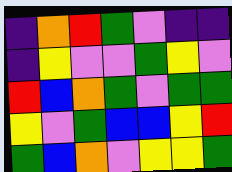[["indigo", "orange", "red", "green", "violet", "indigo", "indigo"], ["indigo", "yellow", "violet", "violet", "green", "yellow", "violet"], ["red", "blue", "orange", "green", "violet", "green", "green"], ["yellow", "violet", "green", "blue", "blue", "yellow", "red"], ["green", "blue", "orange", "violet", "yellow", "yellow", "green"]]